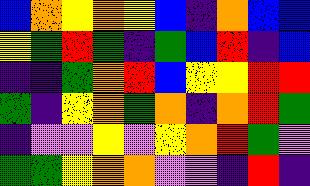[["blue", "orange", "yellow", "orange", "yellow", "blue", "indigo", "orange", "blue", "blue"], ["yellow", "green", "red", "green", "indigo", "green", "blue", "red", "indigo", "blue"], ["indigo", "indigo", "green", "orange", "red", "blue", "yellow", "yellow", "red", "red"], ["green", "indigo", "yellow", "orange", "green", "orange", "indigo", "orange", "red", "green"], ["indigo", "violet", "violet", "yellow", "violet", "yellow", "orange", "red", "green", "violet"], ["green", "green", "yellow", "orange", "orange", "violet", "violet", "indigo", "red", "indigo"]]